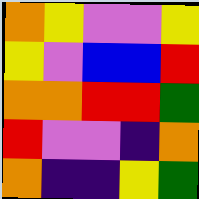[["orange", "yellow", "violet", "violet", "yellow"], ["yellow", "violet", "blue", "blue", "red"], ["orange", "orange", "red", "red", "green"], ["red", "violet", "violet", "indigo", "orange"], ["orange", "indigo", "indigo", "yellow", "green"]]